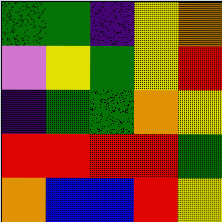[["green", "green", "indigo", "yellow", "orange"], ["violet", "yellow", "green", "yellow", "red"], ["indigo", "green", "green", "orange", "yellow"], ["red", "red", "red", "red", "green"], ["orange", "blue", "blue", "red", "yellow"]]